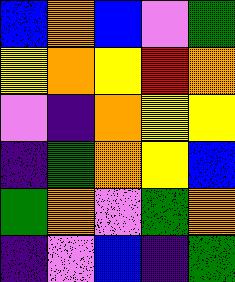[["blue", "orange", "blue", "violet", "green"], ["yellow", "orange", "yellow", "red", "orange"], ["violet", "indigo", "orange", "yellow", "yellow"], ["indigo", "green", "orange", "yellow", "blue"], ["green", "orange", "violet", "green", "orange"], ["indigo", "violet", "blue", "indigo", "green"]]